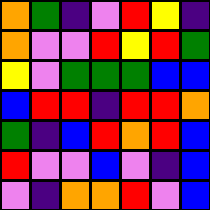[["orange", "green", "indigo", "violet", "red", "yellow", "indigo"], ["orange", "violet", "violet", "red", "yellow", "red", "green"], ["yellow", "violet", "green", "green", "green", "blue", "blue"], ["blue", "red", "red", "indigo", "red", "red", "orange"], ["green", "indigo", "blue", "red", "orange", "red", "blue"], ["red", "violet", "violet", "blue", "violet", "indigo", "blue"], ["violet", "indigo", "orange", "orange", "red", "violet", "blue"]]